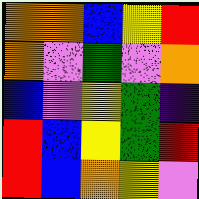[["orange", "orange", "blue", "yellow", "red"], ["orange", "violet", "green", "violet", "orange"], ["blue", "violet", "yellow", "green", "indigo"], ["red", "blue", "yellow", "green", "red"], ["red", "blue", "orange", "yellow", "violet"]]